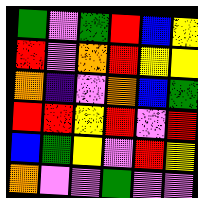[["green", "violet", "green", "red", "blue", "yellow"], ["red", "violet", "orange", "red", "yellow", "yellow"], ["orange", "indigo", "violet", "orange", "blue", "green"], ["red", "red", "yellow", "red", "violet", "red"], ["blue", "green", "yellow", "violet", "red", "yellow"], ["orange", "violet", "violet", "green", "violet", "violet"]]